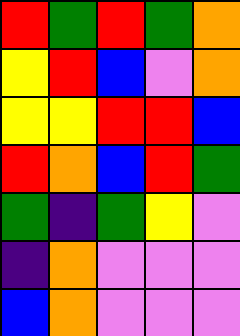[["red", "green", "red", "green", "orange"], ["yellow", "red", "blue", "violet", "orange"], ["yellow", "yellow", "red", "red", "blue"], ["red", "orange", "blue", "red", "green"], ["green", "indigo", "green", "yellow", "violet"], ["indigo", "orange", "violet", "violet", "violet"], ["blue", "orange", "violet", "violet", "violet"]]